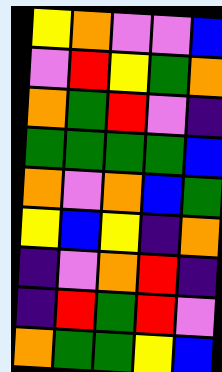[["yellow", "orange", "violet", "violet", "blue"], ["violet", "red", "yellow", "green", "orange"], ["orange", "green", "red", "violet", "indigo"], ["green", "green", "green", "green", "blue"], ["orange", "violet", "orange", "blue", "green"], ["yellow", "blue", "yellow", "indigo", "orange"], ["indigo", "violet", "orange", "red", "indigo"], ["indigo", "red", "green", "red", "violet"], ["orange", "green", "green", "yellow", "blue"]]